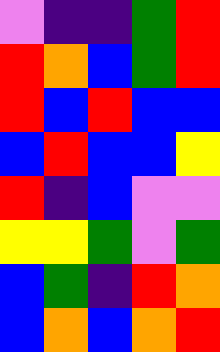[["violet", "indigo", "indigo", "green", "red"], ["red", "orange", "blue", "green", "red"], ["red", "blue", "red", "blue", "blue"], ["blue", "red", "blue", "blue", "yellow"], ["red", "indigo", "blue", "violet", "violet"], ["yellow", "yellow", "green", "violet", "green"], ["blue", "green", "indigo", "red", "orange"], ["blue", "orange", "blue", "orange", "red"]]